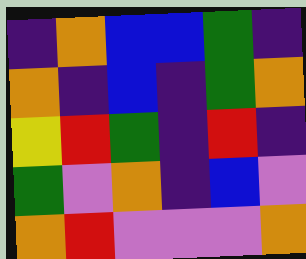[["indigo", "orange", "blue", "blue", "green", "indigo"], ["orange", "indigo", "blue", "indigo", "green", "orange"], ["yellow", "red", "green", "indigo", "red", "indigo"], ["green", "violet", "orange", "indigo", "blue", "violet"], ["orange", "red", "violet", "violet", "violet", "orange"]]